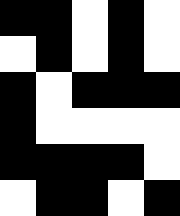[["black", "black", "white", "black", "white"], ["white", "black", "white", "black", "white"], ["black", "white", "black", "black", "black"], ["black", "white", "white", "white", "white"], ["black", "black", "black", "black", "white"], ["white", "black", "black", "white", "black"]]